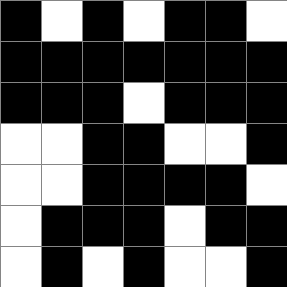[["black", "white", "black", "white", "black", "black", "white"], ["black", "black", "black", "black", "black", "black", "black"], ["black", "black", "black", "white", "black", "black", "black"], ["white", "white", "black", "black", "white", "white", "black"], ["white", "white", "black", "black", "black", "black", "white"], ["white", "black", "black", "black", "white", "black", "black"], ["white", "black", "white", "black", "white", "white", "black"]]